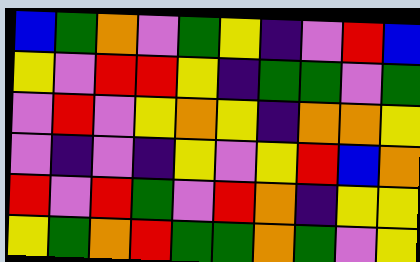[["blue", "green", "orange", "violet", "green", "yellow", "indigo", "violet", "red", "blue"], ["yellow", "violet", "red", "red", "yellow", "indigo", "green", "green", "violet", "green"], ["violet", "red", "violet", "yellow", "orange", "yellow", "indigo", "orange", "orange", "yellow"], ["violet", "indigo", "violet", "indigo", "yellow", "violet", "yellow", "red", "blue", "orange"], ["red", "violet", "red", "green", "violet", "red", "orange", "indigo", "yellow", "yellow"], ["yellow", "green", "orange", "red", "green", "green", "orange", "green", "violet", "yellow"]]